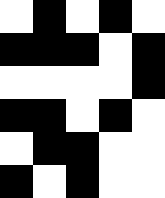[["white", "black", "white", "black", "white"], ["black", "black", "black", "white", "black"], ["white", "white", "white", "white", "black"], ["black", "black", "white", "black", "white"], ["white", "black", "black", "white", "white"], ["black", "white", "black", "white", "white"]]